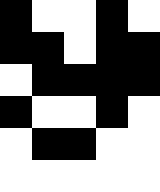[["black", "white", "white", "black", "white"], ["black", "black", "white", "black", "black"], ["white", "black", "black", "black", "black"], ["black", "white", "white", "black", "white"], ["white", "black", "black", "white", "white"], ["white", "white", "white", "white", "white"]]